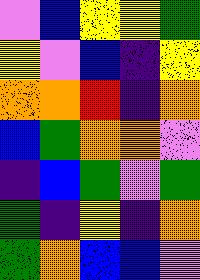[["violet", "blue", "yellow", "yellow", "green"], ["yellow", "violet", "blue", "indigo", "yellow"], ["orange", "orange", "red", "indigo", "orange"], ["blue", "green", "orange", "orange", "violet"], ["indigo", "blue", "green", "violet", "green"], ["green", "indigo", "yellow", "indigo", "orange"], ["green", "orange", "blue", "blue", "violet"]]